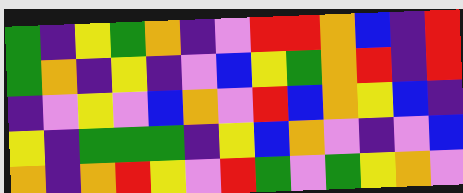[["green", "indigo", "yellow", "green", "orange", "indigo", "violet", "red", "red", "orange", "blue", "indigo", "red"], ["green", "orange", "indigo", "yellow", "indigo", "violet", "blue", "yellow", "green", "orange", "red", "indigo", "red"], ["indigo", "violet", "yellow", "violet", "blue", "orange", "violet", "red", "blue", "orange", "yellow", "blue", "indigo"], ["yellow", "indigo", "green", "green", "green", "indigo", "yellow", "blue", "orange", "violet", "indigo", "violet", "blue"], ["orange", "indigo", "orange", "red", "yellow", "violet", "red", "green", "violet", "green", "yellow", "orange", "violet"]]